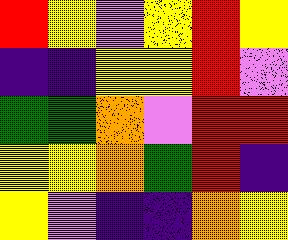[["red", "yellow", "violet", "yellow", "red", "yellow"], ["indigo", "indigo", "yellow", "yellow", "red", "violet"], ["green", "green", "orange", "violet", "red", "red"], ["yellow", "yellow", "orange", "green", "red", "indigo"], ["yellow", "violet", "indigo", "indigo", "orange", "yellow"]]